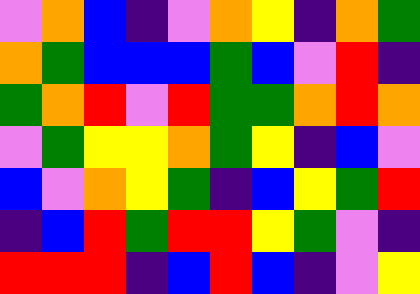[["violet", "orange", "blue", "indigo", "violet", "orange", "yellow", "indigo", "orange", "green"], ["orange", "green", "blue", "blue", "blue", "green", "blue", "violet", "red", "indigo"], ["green", "orange", "red", "violet", "red", "green", "green", "orange", "red", "orange"], ["violet", "green", "yellow", "yellow", "orange", "green", "yellow", "indigo", "blue", "violet"], ["blue", "violet", "orange", "yellow", "green", "indigo", "blue", "yellow", "green", "red"], ["indigo", "blue", "red", "green", "red", "red", "yellow", "green", "violet", "indigo"], ["red", "red", "red", "indigo", "blue", "red", "blue", "indigo", "violet", "yellow"]]